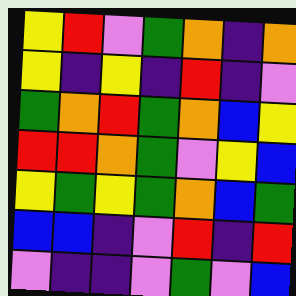[["yellow", "red", "violet", "green", "orange", "indigo", "orange"], ["yellow", "indigo", "yellow", "indigo", "red", "indigo", "violet"], ["green", "orange", "red", "green", "orange", "blue", "yellow"], ["red", "red", "orange", "green", "violet", "yellow", "blue"], ["yellow", "green", "yellow", "green", "orange", "blue", "green"], ["blue", "blue", "indigo", "violet", "red", "indigo", "red"], ["violet", "indigo", "indigo", "violet", "green", "violet", "blue"]]